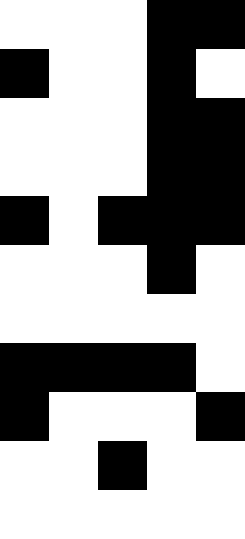[["white", "white", "white", "black", "black"], ["black", "white", "white", "black", "white"], ["white", "white", "white", "black", "black"], ["white", "white", "white", "black", "black"], ["black", "white", "black", "black", "black"], ["white", "white", "white", "black", "white"], ["white", "white", "white", "white", "white"], ["black", "black", "black", "black", "white"], ["black", "white", "white", "white", "black"], ["white", "white", "black", "white", "white"], ["white", "white", "white", "white", "white"]]